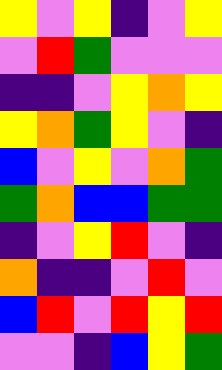[["yellow", "violet", "yellow", "indigo", "violet", "yellow"], ["violet", "red", "green", "violet", "violet", "violet"], ["indigo", "indigo", "violet", "yellow", "orange", "yellow"], ["yellow", "orange", "green", "yellow", "violet", "indigo"], ["blue", "violet", "yellow", "violet", "orange", "green"], ["green", "orange", "blue", "blue", "green", "green"], ["indigo", "violet", "yellow", "red", "violet", "indigo"], ["orange", "indigo", "indigo", "violet", "red", "violet"], ["blue", "red", "violet", "red", "yellow", "red"], ["violet", "violet", "indigo", "blue", "yellow", "green"]]